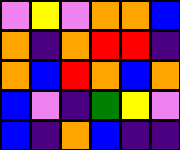[["violet", "yellow", "violet", "orange", "orange", "blue"], ["orange", "indigo", "orange", "red", "red", "indigo"], ["orange", "blue", "red", "orange", "blue", "orange"], ["blue", "violet", "indigo", "green", "yellow", "violet"], ["blue", "indigo", "orange", "blue", "indigo", "indigo"]]